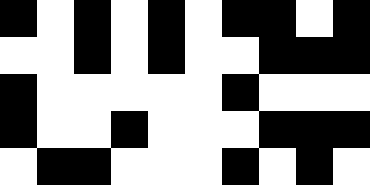[["black", "white", "black", "white", "black", "white", "black", "black", "white", "black"], ["white", "white", "black", "white", "black", "white", "white", "black", "black", "black"], ["black", "white", "white", "white", "white", "white", "black", "white", "white", "white"], ["black", "white", "white", "black", "white", "white", "white", "black", "black", "black"], ["white", "black", "black", "white", "white", "white", "black", "white", "black", "white"]]